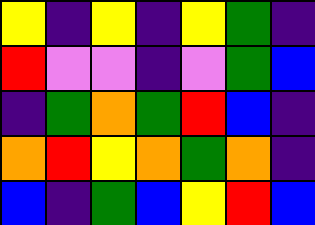[["yellow", "indigo", "yellow", "indigo", "yellow", "green", "indigo"], ["red", "violet", "violet", "indigo", "violet", "green", "blue"], ["indigo", "green", "orange", "green", "red", "blue", "indigo"], ["orange", "red", "yellow", "orange", "green", "orange", "indigo"], ["blue", "indigo", "green", "blue", "yellow", "red", "blue"]]